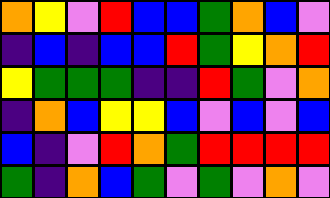[["orange", "yellow", "violet", "red", "blue", "blue", "green", "orange", "blue", "violet"], ["indigo", "blue", "indigo", "blue", "blue", "red", "green", "yellow", "orange", "red"], ["yellow", "green", "green", "green", "indigo", "indigo", "red", "green", "violet", "orange"], ["indigo", "orange", "blue", "yellow", "yellow", "blue", "violet", "blue", "violet", "blue"], ["blue", "indigo", "violet", "red", "orange", "green", "red", "red", "red", "red"], ["green", "indigo", "orange", "blue", "green", "violet", "green", "violet", "orange", "violet"]]